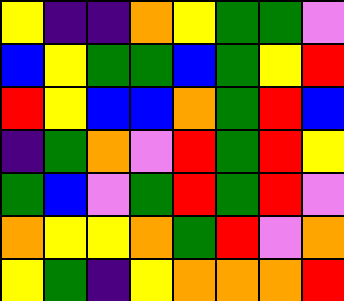[["yellow", "indigo", "indigo", "orange", "yellow", "green", "green", "violet"], ["blue", "yellow", "green", "green", "blue", "green", "yellow", "red"], ["red", "yellow", "blue", "blue", "orange", "green", "red", "blue"], ["indigo", "green", "orange", "violet", "red", "green", "red", "yellow"], ["green", "blue", "violet", "green", "red", "green", "red", "violet"], ["orange", "yellow", "yellow", "orange", "green", "red", "violet", "orange"], ["yellow", "green", "indigo", "yellow", "orange", "orange", "orange", "red"]]